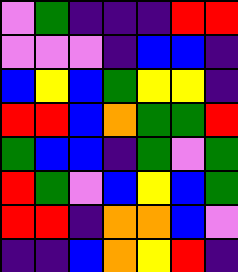[["violet", "green", "indigo", "indigo", "indigo", "red", "red"], ["violet", "violet", "violet", "indigo", "blue", "blue", "indigo"], ["blue", "yellow", "blue", "green", "yellow", "yellow", "indigo"], ["red", "red", "blue", "orange", "green", "green", "red"], ["green", "blue", "blue", "indigo", "green", "violet", "green"], ["red", "green", "violet", "blue", "yellow", "blue", "green"], ["red", "red", "indigo", "orange", "orange", "blue", "violet"], ["indigo", "indigo", "blue", "orange", "yellow", "red", "indigo"]]